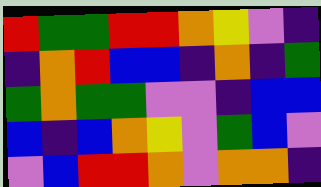[["red", "green", "green", "red", "red", "orange", "yellow", "violet", "indigo"], ["indigo", "orange", "red", "blue", "blue", "indigo", "orange", "indigo", "green"], ["green", "orange", "green", "green", "violet", "violet", "indigo", "blue", "blue"], ["blue", "indigo", "blue", "orange", "yellow", "violet", "green", "blue", "violet"], ["violet", "blue", "red", "red", "orange", "violet", "orange", "orange", "indigo"]]